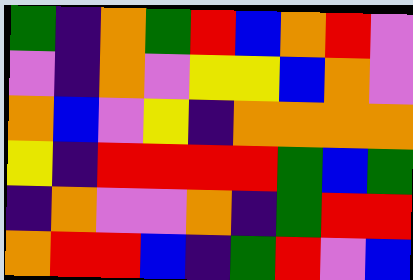[["green", "indigo", "orange", "green", "red", "blue", "orange", "red", "violet"], ["violet", "indigo", "orange", "violet", "yellow", "yellow", "blue", "orange", "violet"], ["orange", "blue", "violet", "yellow", "indigo", "orange", "orange", "orange", "orange"], ["yellow", "indigo", "red", "red", "red", "red", "green", "blue", "green"], ["indigo", "orange", "violet", "violet", "orange", "indigo", "green", "red", "red"], ["orange", "red", "red", "blue", "indigo", "green", "red", "violet", "blue"]]